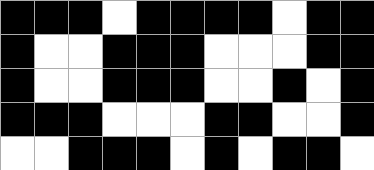[["black", "black", "black", "white", "black", "black", "black", "black", "white", "black", "black"], ["black", "white", "white", "black", "black", "black", "white", "white", "white", "black", "black"], ["black", "white", "white", "black", "black", "black", "white", "white", "black", "white", "black"], ["black", "black", "black", "white", "white", "white", "black", "black", "white", "white", "black"], ["white", "white", "black", "black", "black", "white", "black", "white", "black", "black", "white"]]